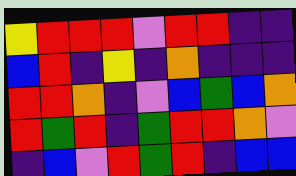[["yellow", "red", "red", "red", "violet", "red", "red", "indigo", "indigo"], ["blue", "red", "indigo", "yellow", "indigo", "orange", "indigo", "indigo", "indigo"], ["red", "red", "orange", "indigo", "violet", "blue", "green", "blue", "orange"], ["red", "green", "red", "indigo", "green", "red", "red", "orange", "violet"], ["indigo", "blue", "violet", "red", "green", "red", "indigo", "blue", "blue"]]